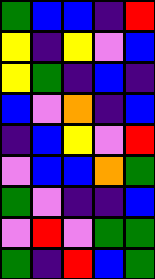[["green", "blue", "blue", "indigo", "red"], ["yellow", "indigo", "yellow", "violet", "blue"], ["yellow", "green", "indigo", "blue", "indigo"], ["blue", "violet", "orange", "indigo", "blue"], ["indigo", "blue", "yellow", "violet", "red"], ["violet", "blue", "blue", "orange", "green"], ["green", "violet", "indigo", "indigo", "blue"], ["violet", "red", "violet", "green", "green"], ["green", "indigo", "red", "blue", "green"]]